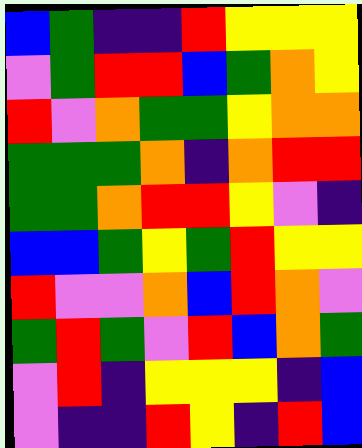[["blue", "green", "indigo", "indigo", "red", "yellow", "yellow", "yellow"], ["violet", "green", "red", "red", "blue", "green", "orange", "yellow"], ["red", "violet", "orange", "green", "green", "yellow", "orange", "orange"], ["green", "green", "green", "orange", "indigo", "orange", "red", "red"], ["green", "green", "orange", "red", "red", "yellow", "violet", "indigo"], ["blue", "blue", "green", "yellow", "green", "red", "yellow", "yellow"], ["red", "violet", "violet", "orange", "blue", "red", "orange", "violet"], ["green", "red", "green", "violet", "red", "blue", "orange", "green"], ["violet", "red", "indigo", "yellow", "yellow", "yellow", "indigo", "blue"], ["violet", "indigo", "indigo", "red", "yellow", "indigo", "red", "blue"]]